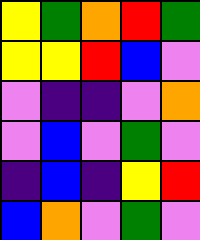[["yellow", "green", "orange", "red", "green"], ["yellow", "yellow", "red", "blue", "violet"], ["violet", "indigo", "indigo", "violet", "orange"], ["violet", "blue", "violet", "green", "violet"], ["indigo", "blue", "indigo", "yellow", "red"], ["blue", "orange", "violet", "green", "violet"]]